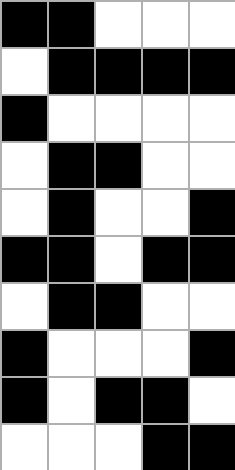[["black", "black", "white", "white", "white"], ["white", "black", "black", "black", "black"], ["black", "white", "white", "white", "white"], ["white", "black", "black", "white", "white"], ["white", "black", "white", "white", "black"], ["black", "black", "white", "black", "black"], ["white", "black", "black", "white", "white"], ["black", "white", "white", "white", "black"], ["black", "white", "black", "black", "white"], ["white", "white", "white", "black", "black"]]